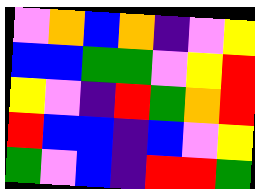[["violet", "orange", "blue", "orange", "indigo", "violet", "yellow"], ["blue", "blue", "green", "green", "violet", "yellow", "red"], ["yellow", "violet", "indigo", "red", "green", "orange", "red"], ["red", "blue", "blue", "indigo", "blue", "violet", "yellow"], ["green", "violet", "blue", "indigo", "red", "red", "green"]]